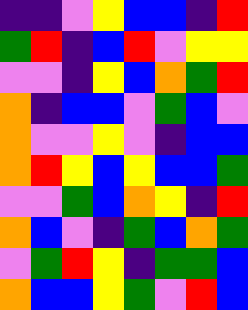[["indigo", "indigo", "violet", "yellow", "blue", "blue", "indigo", "red"], ["green", "red", "indigo", "blue", "red", "violet", "yellow", "yellow"], ["violet", "violet", "indigo", "yellow", "blue", "orange", "green", "red"], ["orange", "indigo", "blue", "blue", "violet", "green", "blue", "violet"], ["orange", "violet", "violet", "yellow", "violet", "indigo", "blue", "blue"], ["orange", "red", "yellow", "blue", "yellow", "blue", "blue", "green"], ["violet", "violet", "green", "blue", "orange", "yellow", "indigo", "red"], ["orange", "blue", "violet", "indigo", "green", "blue", "orange", "green"], ["violet", "green", "red", "yellow", "indigo", "green", "green", "blue"], ["orange", "blue", "blue", "yellow", "green", "violet", "red", "blue"]]